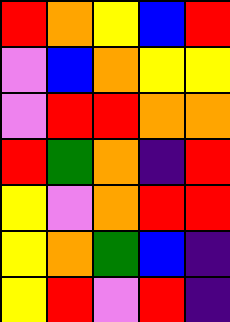[["red", "orange", "yellow", "blue", "red"], ["violet", "blue", "orange", "yellow", "yellow"], ["violet", "red", "red", "orange", "orange"], ["red", "green", "orange", "indigo", "red"], ["yellow", "violet", "orange", "red", "red"], ["yellow", "orange", "green", "blue", "indigo"], ["yellow", "red", "violet", "red", "indigo"]]